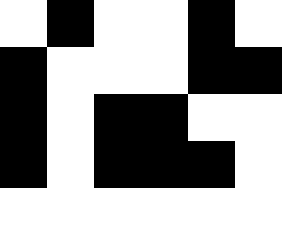[["white", "black", "white", "white", "black", "white"], ["black", "white", "white", "white", "black", "black"], ["black", "white", "black", "black", "white", "white"], ["black", "white", "black", "black", "black", "white"], ["white", "white", "white", "white", "white", "white"]]